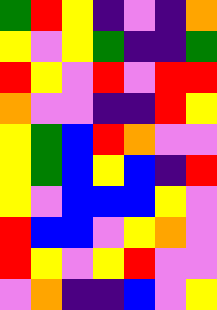[["green", "red", "yellow", "indigo", "violet", "indigo", "orange"], ["yellow", "violet", "yellow", "green", "indigo", "indigo", "green"], ["red", "yellow", "violet", "red", "violet", "red", "red"], ["orange", "violet", "violet", "indigo", "indigo", "red", "yellow"], ["yellow", "green", "blue", "red", "orange", "violet", "violet"], ["yellow", "green", "blue", "yellow", "blue", "indigo", "red"], ["yellow", "violet", "blue", "blue", "blue", "yellow", "violet"], ["red", "blue", "blue", "violet", "yellow", "orange", "violet"], ["red", "yellow", "violet", "yellow", "red", "violet", "violet"], ["violet", "orange", "indigo", "indigo", "blue", "violet", "yellow"]]